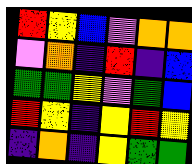[["red", "yellow", "blue", "violet", "orange", "orange"], ["violet", "orange", "indigo", "red", "indigo", "blue"], ["green", "green", "yellow", "violet", "green", "blue"], ["red", "yellow", "indigo", "yellow", "red", "yellow"], ["indigo", "orange", "indigo", "yellow", "green", "green"]]